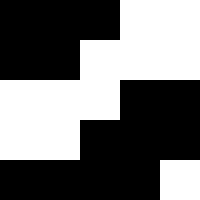[["black", "black", "black", "white", "white"], ["black", "black", "white", "white", "white"], ["white", "white", "white", "black", "black"], ["white", "white", "black", "black", "black"], ["black", "black", "black", "black", "white"]]